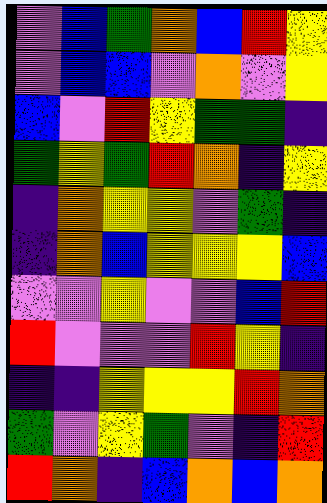[["violet", "blue", "green", "orange", "blue", "red", "yellow"], ["violet", "blue", "blue", "violet", "orange", "violet", "yellow"], ["blue", "violet", "red", "yellow", "green", "green", "indigo"], ["green", "yellow", "green", "red", "orange", "indigo", "yellow"], ["indigo", "orange", "yellow", "yellow", "violet", "green", "indigo"], ["indigo", "orange", "blue", "yellow", "yellow", "yellow", "blue"], ["violet", "violet", "yellow", "violet", "violet", "blue", "red"], ["red", "violet", "violet", "violet", "red", "yellow", "indigo"], ["indigo", "indigo", "yellow", "yellow", "yellow", "red", "orange"], ["green", "violet", "yellow", "green", "violet", "indigo", "red"], ["red", "orange", "indigo", "blue", "orange", "blue", "orange"]]